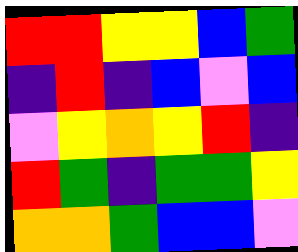[["red", "red", "yellow", "yellow", "blue", "green"], ["indigo", "red", "indigo", "blue", "violet", "blue"], ["violet", "yellow", "orange", "yellow", "red", "indigo"], ["red", "green", "indigo", "green", "green", "yellow"], ["orange", "orange", "green", "blue", "blue", "violet"]]